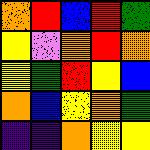[["orange", "red", "blue", "red", "green"], ["yellow", "violet", "orange", "red", "orange"], ["yellow", "green", "red", "yellow", "blue"], ["orange", "blue", "yellow", "orange", "green"], ["indigo", "indigo", "orange", "yellow", "yellow"]]